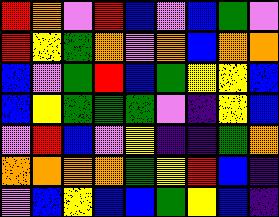[["red", "orange", "violet", "red", "blue", "violet", "blue", "green", "violet"], ["red", "yellow", "green", "orange", "violet", "orange", "blue", "orange", "orange"], ["blue", "violet", "green", "red", "blue", "green", "yellow", "yellow", "blue"], ["blue", "yellow", "green", "green", "green", "violet", "indigo", "yellow", "blue"], ["violet", "red", "blue", "violet", "yellow", "indigo", "indigo", "green", "orange"], ["orange", "orange", "orange", "orange", "green", "yellow", "red", "blue", "indigo"], ["violet", "blue", "yellow", "blue", "blue", "green", "yellow", "blue", "indigo"]]